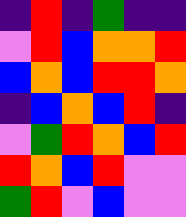[["indigo", "red", "indigo", "green", "indigo", "indigo"], ["violet", "red", "blue", "orange", "orange", "red"], ["blue", "orange", "blue", "red", "red", "orange"], ["indigo", "blue", "orange", "blue", "red", "indigo"], ["violet", "green", "red", "orange", "blue", "red"], ["red", "orange", "blue", "red", "violet", "violet"], ["green", "red", "violet", "blue", "violet", "violet"]]